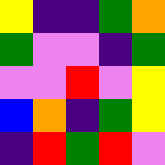[["yellow", "indigo", "indigo", "green", "orange"], ["green", "violet", "violet", "indigo", "green"], ["violet", "violet", "red", "violet", "yellow"], ["blue", "orange", "indigo", "green", "yellow"], ["indigo", "red", "green", "red", "violet"]]